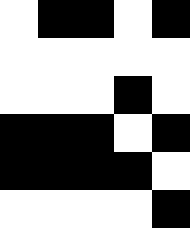[["white", "black", "black", "white", "black"], ["white", "white", "white", "white", "white"], ["white", "white", "white", "black", "white"], ["black", "black", "black", "white", "black"], ["black", "black", "black", "black", "white"], ["white", "white", "white", "white", "black"]]